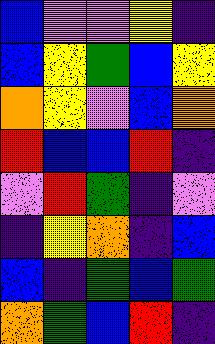[["blue", "violet", "violet", "yellow", "indigo"], ["blue", "yellow", "green", "blue", "yellow"], ["orange", "yellow", "violet", "blue", "orange"], ["red", "blue", "blue", "red", "indigo"], ["violet", "red", "green", "indigo", "violet"], ["indigo", "yellow", "orange", "indigo", "blue"], ["blue", "indigo", "green", "blue", "green"], ["orange", "green", "blue", "red", "indigo"]]